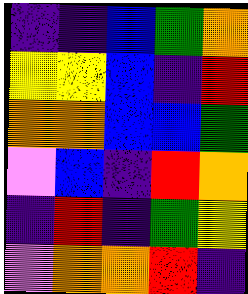[["indigo", "indigo", "blue", "green", "orange"], ["yellow", "yellow", "blue", "indigo", "red"], ["orange", "orange", "blue", "blue", "green"], ["violet", "blue", "indigo", "red", "orange"], ["indigo", "red", "indigo", "green", "yellow"], ["violet", "orange", "orange", "red", "indigo"]]